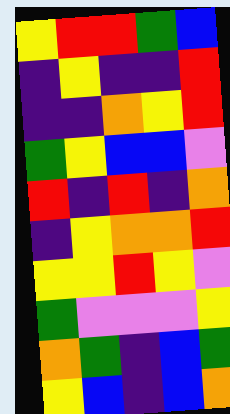[["yellow", "red", "red", "green", "blue"], ["indigo", "yellow", "indigo", "indigo", "red"], ["indigo", "indigo", "orange", "yellow", "red"], ["green", "yellow", "blue", "blue", "violet"], ["red", "indigo", "red", "indigo", "orange"], ["indigo", "yellow", "orange", "orange", "red"], ["yellow", "yellow", "red", "yellow", "violet"], ["green", "violet", "violet", "violet", "yellow"], ["orange", "green", "indigo", "blue", "green"], ["yellow", "blue", "indigo", "blue", "orange"]]